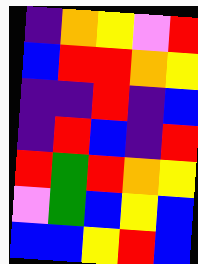[["indigo", "orange", "yellow", "violet", "red"], ["blue", "red", "red", "orange", "yellow"], ["indigo", "indigo", "red", "indigo", "blue"], ["indigo", "red", "blue", "indigo", "red"], ["red", "green", "red", "orange", "yellow"], ["violet", "green", "blue", "yellow", "blue"], ["blue", "blue", "yellow", "red", "blue"]]